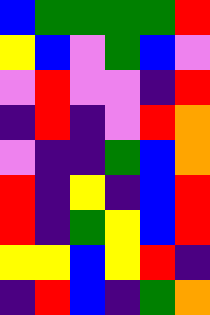[["blue", "green", "green", "green", "green", "red"], ["yellow", "blue", "violet", "green", "blue", "violet"], ["violet", "red", "violet", "violet", "indigo", "red"], ["indigo", "red", "indigo", "violet", "red", "orange"], ["violet", "indigo", "indigo", "green", "blue", "orange"], ["red", "indigo", "yellow", "indigo", "blue", "red"], ["red", "indigo", "green", "yellow", "blue", "red"], ["yellow", "yellow", "blue", "yellow", "red", "indigo"], ["indigo", "red", "blue", "indigo", "green", "orange"]]